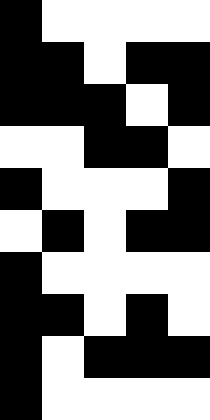[["black", "white", "white", "white", "white"], ["black", "black", "white", "black", "black"], ["black", "black", "black", "white", "black"], ["white", "white", "black", "black", "white"], ["black", "white", "white", "white", "black"], ["white", "black", "white", "black", "black"], ["black", "white", "white", "white", "white"], ["black", "black", "white", "black", "white"], ["black", "white", "black", "black", "black"], ["black", "white", "white", "white", "white"]]